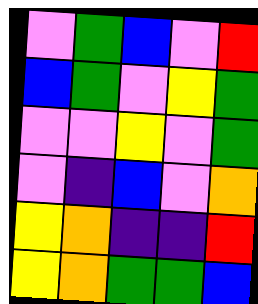[["violet", "green", "blue", "violet", "red"], ["blue", "green", "violet", "yellow", "green"], ["violet", "violet", "yellow", "violet", "green"], ["violet", "indigo", "blue", "violet", "orange"], ["yellow", "orange", "indigo", "indigo", "red"], ["yellow", "orange", "green", "green", "blue"]]